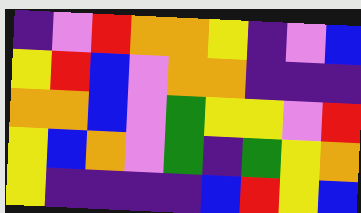[["indigo", "violet", "red", "orange", "orange", "yellow", "indigo", "violet", "blue"], ["yellow", "red", "blue", "violet", "orange", "orange", "indigo", "indigo", "indigo"], ["orange", "orange", "blue", "violet", "green", "yellow", "yellow", "violet", "red"], ["yellow", "blue", "orange", "violet", "green", "indigo", "green", "yellow", "orange"], ["yellow", "indigo", "indigo", "indigo", "indigo", "blue", "red", "yellow", "blue"]]